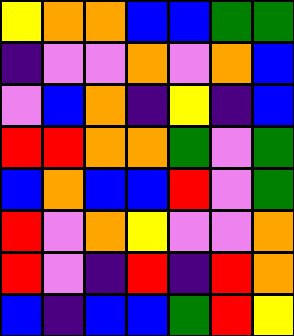[["yellow", "orange", "orange", "blue", "blue", "green", "green"], ["indigo", "violet", "violet", "orange", "violet", "orange", "blue"], ["violet", "blue", "orange", "indigo", "yellow", "indigo", "blue"], ["red", "red", "orange", "orange", "green", "violet", "green"], ["blue", "orange", "blue", "blue", "red", "violet", "green"], ["red", "violet", "orange", "yellow", "violet", "violet", "orange"], ["red", "violet", "indigo", "red", "indigo", "red", "orange"], ["blue", "indigo", "blue", "blue", "green", "red", "yellow"]]